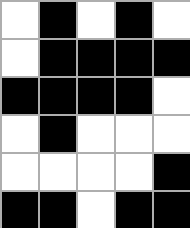[["white", "black", "white", "black", "white"], ["white", "black", "black", "black", "black"], ["black", "black", "black", "black", "white"], ["white", "black", "white", "white", "white"], ["white", "white", "white", "white", "black"], ["black", "black", "white", "black", "black"]]